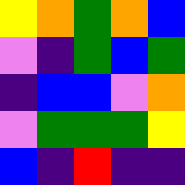[["yellow", "orange", "green", "orange", "blue"], ["violet", "indigo", "green", "blue", "green"], ["indigo", "blue", "blue", "violet", "orange"], ["violet", "green", "green", "green", "yellow"], ["blue", "indigo", "red", "indigo", "indigo"]]